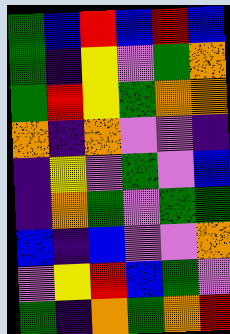[["green", "blue", "red", "blue", "red", "blue"], ["green", "indigo", "yellow", "violet", "green", "orange"], ["green", "red", "yellow", "green", "orange", "orange"], ["orange", "indigo", "orange", "violet", "violet", "indigo"], ["indigo", "yellow", "violet", "green", "violet", "blue"], ["indigo", "orange", "green", "violet", "green", "green"], ["blue", "indigo", "blue", "violet", "violet", "orange"], ["violet", "yellow", "red", "blue", "green", "violet"], ["green", "indigo", "orange", "green", "orange", "red"]]